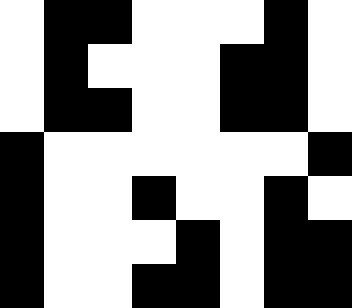[["white", "black", "black", "white", "white", "white", "black", "white"], ["white", "black", "white", "white", "white", "black", "black", "white"], ["white", "black", "black", "white", "white", "black", "black", "white"], ["black", "white", "white", "white", "white", "white", "white", "black"], ["black", "white", "white", "black", "white", "white", "black", "white"], ["black", "white", "white", "white", "black", "white", "black", "black"], ["black", "white", "white", "black", "black", "white", "black", "black"]]